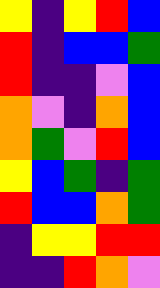[["yellow", "indigo", "yellow", "red", "blue"], ["red", "indigo", "blue", "blue", "green"], ["red", "indigo", "indigo", "violet", "blue"], ["orange", "violet", "indigo", "orange", "blue"], ["orange", "green", "violet", "red", "blue"], ["yellow", "blue", "green", "indigo", "green"], ["red", "blue", "blue", "orange", "green"], ["indigo", "yellow", "yellow", "red", "red"], ["indigo", "indigo", "red", "orange", "violet"]]